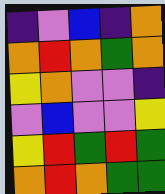[["indigo", "violet", "blue", "indigo", "orange"], ["orange", "red", "orange", "green", "orange"], ["yellow", "orange", "violet", "violet", "indigo"], ["violet", "blue", "violet", "violet", "yellow"], ["yellow", "red", "green", "red", "green"], ["orange", "red", "orange", "green", "green"]]